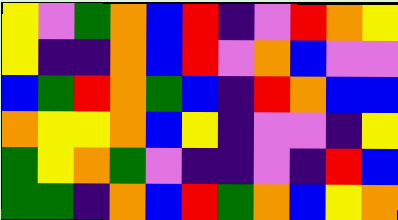[["yellow", "violet", "green", "orange", "blue", "red", "indigo", "violet", "red", "orange", "yellow"], ["yellow", "indigo", "indigo", "orange", "blue", "red", "violet", "orange", "blue", "violet", "violet"], ["blue", "green", "red", "orange", "green", "blue", "indigo", "red", "orange", "blue", "blue"], ["orange", "yellow", "yellow", "orange", "blue", "yellow", "indigo", "violet", "violet", "indigo", "yellow"], ["green", "yellow", "orange", "green", "violet", "indigo", "indigo", "violet", "indigo", "red", "blue"], ["green", "green", "indigo", "orange", "blue", "red", "green", "orange", "blue", "yellow", "orange"]]